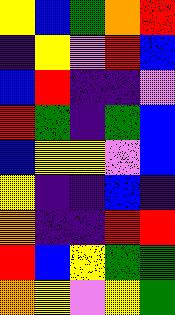[["yellow", "blue", "green", "orange", "red"], ["indigo", "yellow", "violet", "red", "blue"], ["blue", "red", "indigo", "indigo", "violet"], ["red", "green", "indigo", "green", "blue"], ["blue", "yellow", "yellow", "violet", "blue"], ["yellow", "indigo", "indigo", "blue", "indigo"], ["orange", "indigo", "indigo", "red", "red"], ["red", "blue", "yellow", "green", "green"], ["orange", "yellow", "violet", "yellow", "green"]]